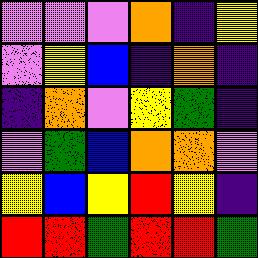[["violet", "violet", "violet", "orange", "indigo", "yellow"], ["violet", "yellow", "blue", "indigo", "orange", "indigo"], ["indigo", "orange", "violet", "yellow", "green", "indigo"], ["violet", "green", "blue", "orange", "orange", "violet"], ["yellow", "blue", "yellow", "red", "yellow", "indigo"], ["red", "red", "green", "red", "red", "green"]]